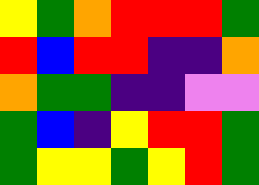[["yellow", "green", "orange", "red", "red", "red", "green"], ["red", "blue", "red", "red", "indigo", "indigo", "orange"], ["orange", "green", "green", "indigo", "indigo", "violet", "violet"], ["green", "blue", "indigo", "yellow", "red", "red", "green"], ["green", "yellow", "yellow", "green", "yellow", "red", "green"]]